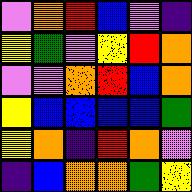[["violet", "orange", "red", "blue", "violet", "indigo"], ["yellow", "green", "violet", "yellow", "red", "orange"], ["violet", "violet", "orange", "red", "blue", "orange"], ["yellow", "blue", "blue", "blue", "blue", "green"], ["yellow", "orange", "indigo", "red", "orange", "violet"], ["indigo", "blue", "orange", "orange", "green", "yellow"]]